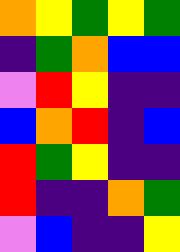[["orange", "yellow", "green", "yellow", "green"], ["indigo", "green", "orange", "blue", "blue"], ["violet", "red", "yellow", "indigo", "indigo"], ["blue", "orange", "red", "indigo", "blue"], ["red", "green", "yellow", "indigo", "indigo"], ["red", "indigo", "indigo", "orange", "green"], ["violet", "blue", "indigo", "indigo", "yellow"]]